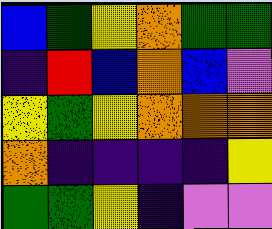[["blue", "green", "yellow", "orange", "green", "green"], ["indigo", "red", "blue", "orange", "blue", "violet"], ["yellow", "green", "yellow", "orange", "orange", "orange"], ["orange", "indigo", "indigo", "indigo", "indigo", "yellow"], ["green", "green", "yellow", "indigo", "violet", "violet"]]